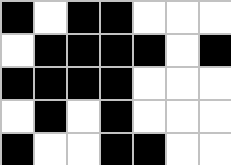[["black", "white", "black", "black", "white", "white", "white"], ["white", "black", "black", "black", "black", "white", "black"], ["black", "black", "black", "black", "white", "white", "white"], ["white", "black", "white", "black", "white", "white", "white"], ["black", "white", "white", "black", "black", "white", "white"]]